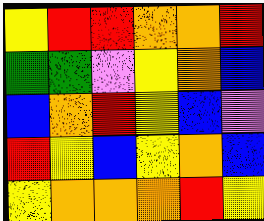[["yellow", "red", "red", "orange", "orange", "red"], ["green", "green", "violet", "yellow", "orange", "blue"], ["blue", "orange", "red", "yellow", "blue", "violet"], ["red", "yellow", "blue", "yellow", "orange", "blue"], ["yellow", "orange", "orange", "orange", "red", "yellow"]]